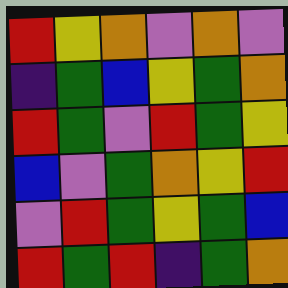[["red", "yellow", "orange", "violet", "orange", "violet"], ["indigo", "green", "blue", "yellow", "green", "orange"], ["red", "green", "violet", "red", "green", "yellow"], ["blue", "violet", "green", "orange", "yellow", "red"], ["violet", "red", "green", "yellow", "green", "blue"], ["red", "green", "red", "indigo", "green", "orange"]]